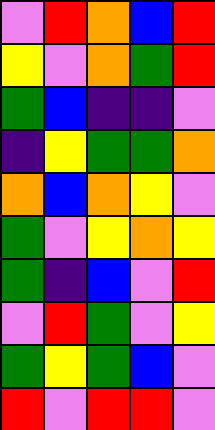[["violet", "red", "orange", "blue", "red"], ["yellow", "violet", "orange", "green", "red"], ["green", "blue", "indigo", "indigo", "violet"], ["indigo", "yellow", "green", "green", "orange"], ["orange", "blue", "orange", "yellow", "violet"], ["green", "violet", "yellow", "orange", "yellow"], ["green", "indigo", "blue", "violet", "red"], ["violet", "red", "green", "violet", "yellow"], ["green", "yellow", "green", "blue", "violet"], ["red", "violet", "red", "red", "violet"]]